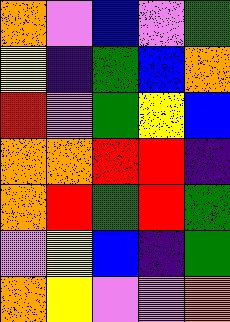[["orange", "violet", "blue", "violet", "green"], ["yellow", "indigo", "green", "blue", "orange"], ["red", "violet", "green", "yellow", "blue"], ["orange", "orange", "red", "red", "indigo"], ["orange", "red", "green", "red", "green"], ["violet", "yellow", "blue", "indigo", "green"], ["orange", "yellow", "violet", "violet", "orange"]]